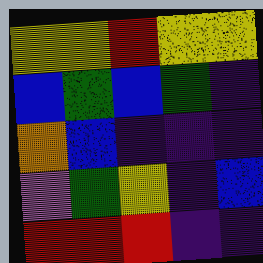[["yellow", "yellow", "red", "yellow", "yellow"], ["blue", "green", "blue", "green", "indigo"], ["orange", "blue", "indigo", "indigo", "indigo"], ["violet", "green", "yellow", "indigo", "blue"], ["red", "red", "red", "indigo", "indigo"]]